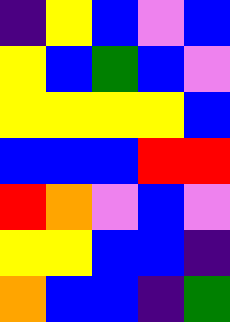[["indigo", "yellow", "blue", "violet", "blue"], ["yellow", "blue", "green", "blue", "violet"], ["yellow", "yellow", "yellow", "yellow", "blue"], ["blue", "blue", "blue", "red", "red"], ["red", "orange", "violet", "blue", "violet"], ["yellow", "yellow", "blue", "blue", "indigo"], ["orange", "blue", "blue", "indigo", "green"]]